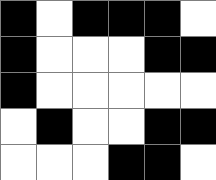[["black", "white", "black", "black", "black", "white"], ["black", "white", "white", "white", "black", "black"], ["black", "white", "white", "white", "white", "white"], ["white", "black", "white", "white", "black", "black"], ["white", "white", "white", "black", "black", "white"]]